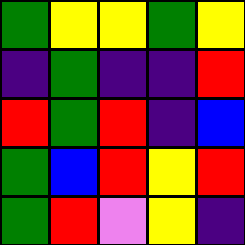[["green", "yellow", "yellow", "green", "yellow"], ["indigo", "green", "indigo", "indigo", "red"], ["red", "green", "red", "indigo", "blue"], ["green", "blue", "red", "yellow", "red"], ["green", "red", "violet", "yellow", "indigo"]]